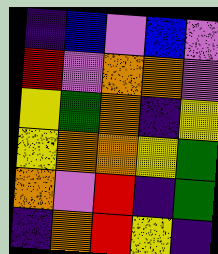[["indigo", "blue", "violet", "blue", "violet"], ["red", "violet", "orange", "orange", "violet"], ["yellow", "green", "orange", "indigo", "yellow"], ["yellow", "orange", "orange", "yellow", "green"], ["orange", "violet", "red", "indigo", "green"], ["indigo", "orange", "red", "yellow", "indigo"]]